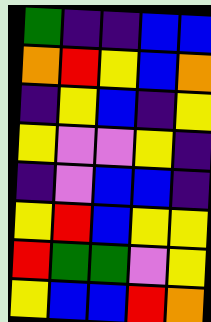[["green", "indigo", "indigo", "blue", "blue"], ["orange", "red", "yellow", "blue", "orange"], ["indigo", "yellow", "blue", "indigo", "yellow"], ["yellow", "violet", "violet", "yellow", "indigo"], ["indigo", "violet", "blue", "blue", "indigo"], ["yellow", "red", "blue", "yellow", "yellow"], ["red", "green", "green", "violet", "yellow"], ["yellow", "blue", "blue", "red", "orange"]]